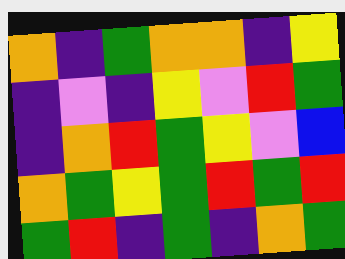[["orange", "indigo", "green", "orange", "orange", "indigo", "yellow"], ["indigo", "violet", "indigo", "yellow", "violet", "red", "green"], ["indigo", "orange", "red", "green", "yellow", "violet", "blue"], ["orange", "green", "yellow", "green", "red", "green", "red"], ["green", "red", "indigo", "green", "indigo", "orange", "green"]]